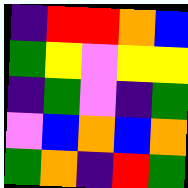[["indigo", "red", "red", "orange", "blue"], ["green", "yellow", "violet", "yellow", "yellow"], ["indigo", "green", "violet", "indigo", "green"], ["violet", "blue", "orange", "blue", "orange"], ["green", "orange", "indigo", "red", "green"]]